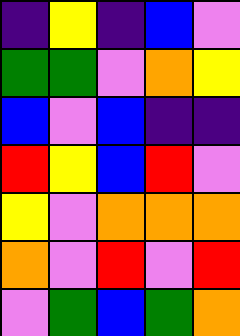[["indigo", "yellow", "indigo", "blue", "violet"], ["green", "green", "violet", "orange", "yellow"], ["blue", "violet", "blue", "indigo", "indigo"], ["red", "yellow", "blue", "red", "violet"], ["yellow", "violet", "orange", "orange", "orange"], ["orange", "violet", "red", "violet", "red"], ["violet", "green", "blue", "green", "orange"]]